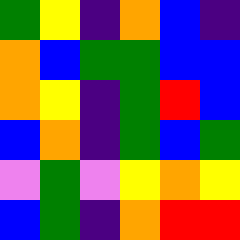[["green", "yellow", "indigo", "orange", "blue", "indigo"], ["orange", "blue", "green", "green", "blue", "blue"], ["orange", "yellow", "indigo", "green", "red", "blue"], ["blue", "orange", "indigo", "green", "blue", "green"], ["violet", "green", "violet", "yellow", "orange", "yellow"], ["blue", "green", "indigo", "orange", "red", "red"]]